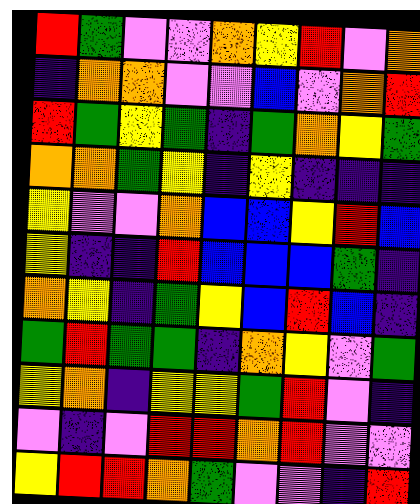[["red", "green", "violet", "violet", "orange", "yellow", "red", "violet", "orange"], ["indigo", "orange", "orange", "violet", "violet", "blue", "violet", "orange", "red"], ["red", "green", "yellow", "green", "indigo", "green", "orange", "yellow", "green"], ["orange", "orange", "green", "yellow", "indigo", "yellow", "indigo", "indigo", "indigo"], ["yellow", "violet", "violet", "orange", "blue", "blue", "yellow", "red", "blue"], ["yellow", "indigo", "indigo", "red", "blue", "blue", "blue", "green", "indigo"], ["orange", "yellow", "indigo", "green", "yellow", "blue", "red", "blue", "indigo"], ["green", "red", "green", "green", "indigo", "orange", "yellow", "violet", "green"], ["yellow", "orange", "indigo", "yellow", "yellow", "green", "red", "violet", "indigo"], ["violet", "indigo", "violet", "red", "red", "orange", "red", "violet", "violet"], ["yellow", "red", "red", "orange", "green", "violet", "violet", "indigo", "red"]]